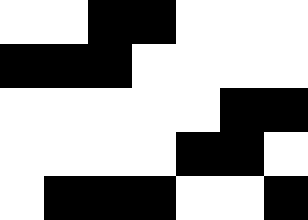[["white", "white", "black", "black", "white", "white", "white"], ["black", "black", "black", "white", "white", "white", "white"], ["white", "white", "white", "white", "white", "black", "black"], ["white", "white", "white", "white", "black", "black", "white"], ["white", "black", "black", "black", "white", "white", "black"]]